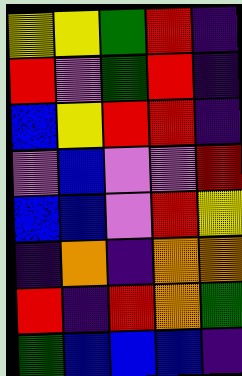[["yellow", "yellow", "green", "red", "indigo"], ["red", "violet", "green", "red", "indigo"], ["blue", "yellow", "red", "red", "indigo"], ["violet", "blue", "violet", "violet", "red"], ["blue", "blue", "violet", "red", "yellow"], ["indigo", "orange", "indigo", "orange", "orange"], ["red", "indigo", "red", "orange", "green"], ["green", "blue", "blue", "blue", "indigo"]]